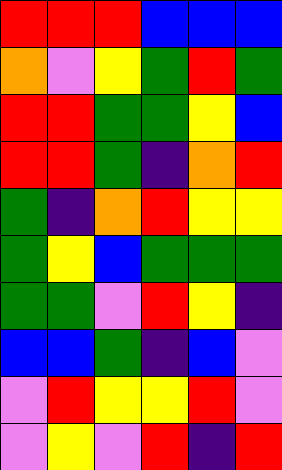[["red", "red", "red", "blue", "blue", "blue"], ["orange", "violet", "yellow", "green", "red", "green"], ["red", "red", "green", "green", "yellow", "blue"], ["red", "red", "green", "indigo", "orange", "red"], ["green", "indigo", "orange", "red", "yellow", "yellow"], ["green", "yellow", "blue", "green", "green", "green"], ["green", "green", "violet", "red", "yellow", "indigo"], ["blue", "blue", "green", "indigo", "blue", "violet"], ["violet", "red", "yellow", "yellow", "red", "violet"], ["violet", "yellow", "violet", "red", "indigo", "red"]]